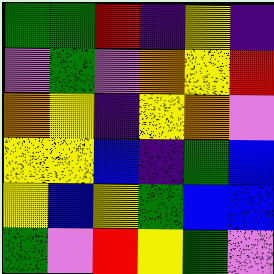[["green", "green", "red", "indigo", "yellow", "indigo"], ["violet", "green", "violet", "orange", "yellow", "red"], ["orange", "yellow", "indigo", "yellow", "orange", "violet"], ["yellow", "yellow", "blue", "indigo", "green", "blue"], ["yellow", "blue", "yellow", "green", "blue", "blue"], ["green", "violet", "red", "yellow", "green", "violet"]]